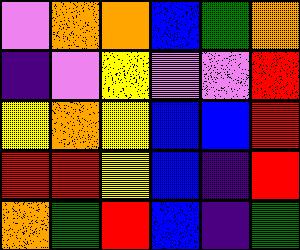[["violet", "orange", "orange", "blue", "green", "orange"], ["indigo", "violet", "yellow", "violet", "violet", "red"], ["yellow", "orange", "yellow", "blue", "blue", "red"], ["red", "red", "yellow", "blue", "indigo", "red"], ["orange", "green", "red", "blue", "indigo", "green"]]